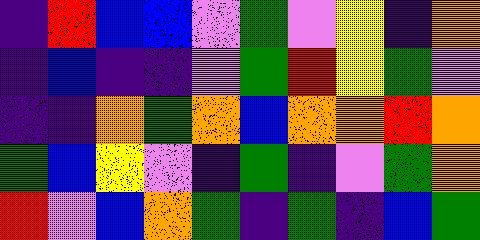[["indigo", "red", "blue", "blue", "violet", "green", "violet", "yellow", "indigo", "orange"], ["indigo", "blue", "indigo", "indigo", "violet", "green", "red", "yellow", "green", "violet"], ["indigo", "indigo", "orange", "green", "orange", "blue", "orange", "orange", "red", "orange"], ["green", "blue", "yellow", "violet", "indigo", "green", "indigo", "violet", "green", "orange"], ["red", "violet", "blue", "orange", "green", "indigo", "green", "indigo", "blue", "green"]]